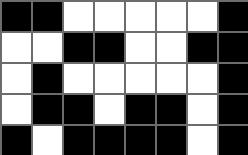[["black", "black", "white", "white", "white", "white", "white", "black"], ["white", "white", "black", "black", "white", "white", "black", "black"], ["white", "black", "white", "white", "white", "white", "white", "black"], ["white", "black", "black", "white", "black", "black", "white", "black"], ["black", "white", "black", "black", "black", "black", "white", "black"]]